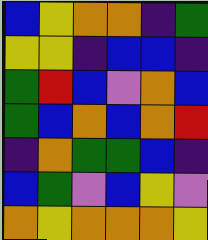[["blue", "yellow", "orange", "orange", "indigo", "green"], ["yellow", "yellow", "indigo", "blue", "blue", "indigo"], ["green", "red", "blue", "violet", "orange", "blue"], ["green", "blue", "orange", "blue", "orange", "red"], ["indigo", "orange", "green", "green", "blue", "indigo"], ["blue", "green", "violet", "blue", "yellow", "violet"], ["orange", "yellow", "orange", "orange", "orange", "yellow"]]